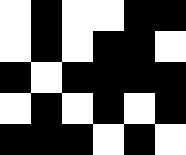[["white", "black", "white", "white", "black", "black"], ["white", "black", "white", "black", "black", "white"], ["black", "white", "black", "black", "black", "black"], ["white", "black", "white", "black", "white", "black"], ["black", "black", "black", "white", "black", "white"]]